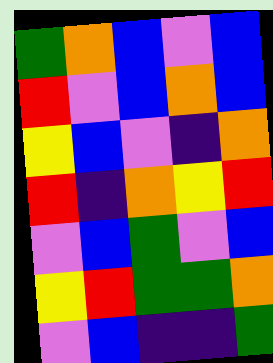[["green", "orange", "blue", "violet", "blue"], ["red", "violet", "blue", "orange", "blue"], ["yellow", "blue", "violet", "indigo", "orange"], ["red", "indigo", "orange", "yellow", "red"], ["violet", "blue", "green", "violet", "blue"], ["yellow", "red", "green", "green", "orange"], ["violet", "blue", "indigo", "indigo", "green"]]